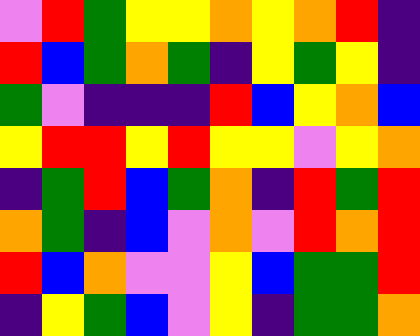[["violet", "red", "green", "yellow", "yellow", "orange", "yellow", "orange", "red", "indigo"], ["red", "blue", "green", "orange", "green", "indigo", "yellow", "green", "yellow", "indigo"], ["green", "violet", "indigo", "indigo", "indigo", "red", "blue", "yellow", "orange", "blue"], ["yellow", "red", "red", "yellow", "red", "yellow", "yellow", "violet", "yellow", "orange"], ["indigo", "green", "red", "blue", "green", "orange", "indigo", "red", "green", "red"], ["orange", "green", "indigo", "blue", "violet", "orange", "violet", "red", "orange", "red"], ["red", "blue", "orange", "violet", "violet", "yellow", "blue", "green", "green", "red"], ["indigo", "yellow", "green", "blue", "violet", "yellow", "indigo", "green", "green", "orange"]]